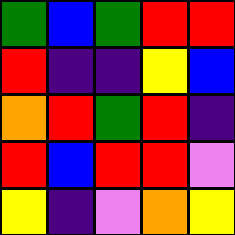[["green", "blue", "green", "red", "red"], ["red", "indigo", "indigo", "yellow", "blue"], ["orange", "red", "green", "red", "indigo"], ["red", "blue", "red", "red", "violet"], ["yellow", "indigo", "violet", "orange", "yellow"]]